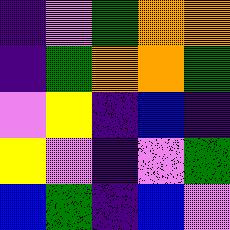[["indigo", "violet", "green", "orange", "orange"], ["indigo", "green", "orange", "orange", "green"], ["violet", "yellow", "indigo", "blue", "indigo"], ["yellow", "violet", "indigo", "violet", "green"], ["blue", "green", "indigo", "blue", "violet"]]